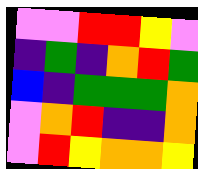[["violet", "violet", "red", "red", "yellow", "violet"], ["indigo", "green", "indigo", "orange", "red", "green"], ["blue", "indigo", "green", "green", "green", "orange"], ["violet", "orange", "red", "indigo", "indigo", "orange"], ["violet", "red", "yellow", "orange", "orange", "yellow"]]